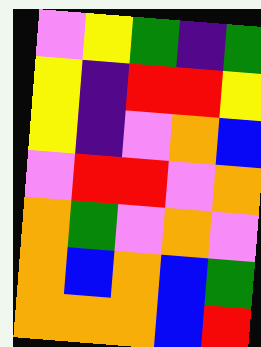[["violet", "yellow", "green", "indigo", "green"], ["yellow", "indigo", "red", "red", "yellow"], ["yellow", "indigo", "violet", "orange", "blue"], ["violet", "red", "red", "violet", "orange"], ["orange", "green", "violet", "orange", "violet"], ["orange", "blue", "orange", "blue", "green"], ["orange", "orange", "orange", "blue", "red"]]